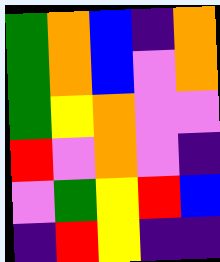[["green", "orange", "blue", "indigo", "orange"], ["green", "orange", "blue", "violet", "orange"], ["green", "yellow", "orange", "violet", "violet"], ["red", "violet", "orange", "violet", "indigo"], ["violet", "green", "yellow", "red", "blue"], ["indigo", "red", "yellow", "indigo", "indigo"]]